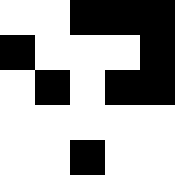[["white", "white", "black", "black", "black"], ["black", "white", "white", "white", "black"], ["white", "black", "white", "black", "black"], ["white", "white", "white", "white", "white"], ["white", "white", "black", "white", "white"]]